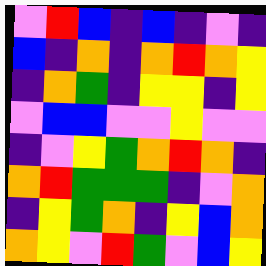[["violet", "red", "blue", "indigo", "blue", "indigo", "violet", "indigo"], ["blue", "indigo", "orange", "indigo", "orange", "red", "orange", "yellow"], ["indigo", "orange", "green", "indigo", "yellow", "yellow", "indigo", "yellow"], ["violet", "blue", "blue", "violet", "violet", "yellow", "violet", "violet"], ["indigo", "violet", "yellow", "green", "orange", "red", "orange", "indigo"], ["orange", "red", "green", "green", "green", "indigo", "violet", "orange"], ["indigo", "yellow", "green", "orange", "indigo", "yellow", "blue", "orange"], ["orange", "yellow", "violet", "red", "green", "violet", "blue", "yellow"]]